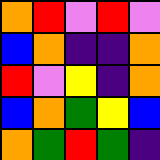[["orange", "red", "violet", "red", "violet"], ["blue", "orange", "indigo", "indigo", "orange"], ["red", "violet", "yellow", "indigo", "orange"], ["blue", "orange", "green", "yellow", "blue"], ["orange", "green", "red", "green", "indigo"]]